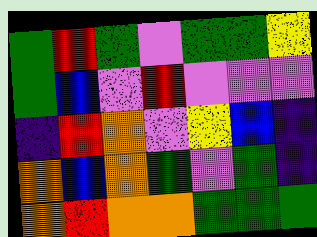[["green", "red", "green", "violet", "green", "green", "yellow"], ["green", "blue", "violet", "red", "violet", "violet", "violet"], ["indigo", "red", "orange", "violet", "yellow", "blue", "indigo"], ["orange", "blue", "orange", "green", "violet", "green", "indigo"], ["orange", "red", "orange", "orange", "green", "green", "green"]]